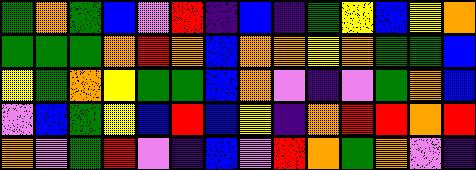[["green", "orange", "green", "blue", "violet", "red", "indigo", "blue", "indigo", "green", "yellow", "blue", "yellow", "orange"], ["green", "green", "green", "orange", "red", "orange", "blue", "orange", "orange", "yellow", "orange", "green", "green", "blue"], ["yellow", "green", "orange", "yellow", "green", "green", "blue", "orange", "violet", "indigo", "violet", "green", "orange", "blue"], ["violet", "blue", "green", "yellow", "blue", "red", "blue", "yellow", "indigo", "orange", "red", "red", "orange", "red"], ["orange", "violet", "green", "red", "violet", "indigo", "blue", "violet", "red", "orange", "green", "orange", "violet", "indigo"]]